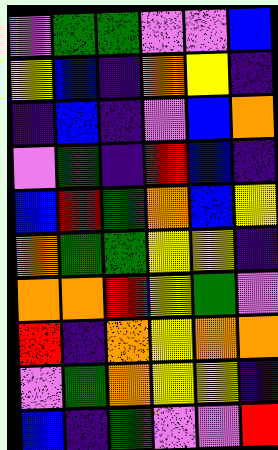[["violet", "green", "green", "violet", "violet", "blue"], ["yellow", "blue", "indigo", "orange", "yellow", "indigo"], ["indigo", "blue", "indigo", "violet", "blue", "orange"], ["violet", "green", "indigo", "red", "blue", "indigo"], ["blue", "red", "green", "orange", "blue", "yellow"], ["orange", "green", "green", "yellow", "yellow", "indigo"], ["orange", "orange", "red", "yellow", "green", "violet"], ["red", "indigo", "orange", "yellow", "orange", "orange"], ["violet", "green", "orange", "yellow", "yellow", "indigo"], ["blue", "indigo", "green", "violet", "violet", "red"]]